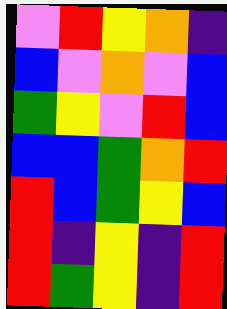[["violet", "red", "yellow", "orange", "indigo"], ["blue", "violet", "orange", "violet", "blue"], ["green", "yellow", "violet", "red", "blue"], ["blue", "blue", "green", "orange", "red"], ["red", "blue", "green", "yellow", "blue"], ["red", "indigo", "yellow", "indigo", "red"], ["red", "green", "yellow", "indigo", "red"]]